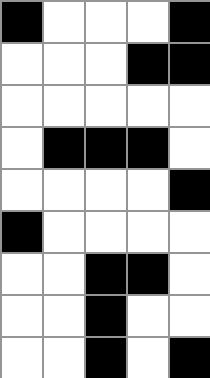[["black", "white", "white", "white", "black"], ["white", "white", "white", "black", "black"], ["white", "white", "white", "white", "white"], ["white", "black", "black", "black", "white"], ["white", "white", "white", "white", "black"], ["black", "white", "white", "white", "white"], ["white", "white", "black", "black", "white"], ["white", "white", "black", "white", "white"], ["white", "white", "black", "white", "black"]]